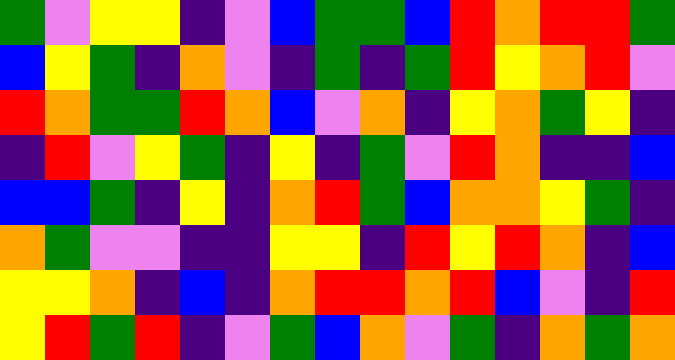[["green", "violet", "yellow", "yellow", "indigo", "violet", "blue", "green", "green", "blue", "red", "orange", "red", "red", "green"], ["blue", "yellow", "green", "indigo", "orange", "violet", "indigo", "green", "indigo", "green", "red", "yellow", "orange", "red", "violet"], ["red", "orange", "green", "green", "red", "orange", "blue", "violet", "orange", "indigo", "yellow", "orange", "green", "yellow", "indigo"], ["indigo", "red", "violet", "yellow", "green", "indigo", "yellow", "indigo", "green", "violet", "red", "orange", "indigo", "indigo", "blue"], ["blue", "blue", "green", "indigo", "yellow", "indigo", "orange", "red", "green", "blue", "orange", "orange", "yellow", "green", "indigo"], ["orange", "green", "violet", "violet", "indigo", "indigo", "yellow", "yellow", "indigo", "red", "yellow", "red", "orange", "indigo", "blue"], ["yellow", "yellow", "orange", "indigo", "blue", "indigo", "orange", "red", "red", "orange", "red", "blue", "violet", "indigo", "red"], ["yellow", "red", "green", "red", "indigo", "violet", "green", "blue", "orange", "violet", "green", "indigo", "orange", "green", "orange"]]